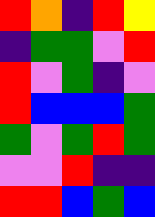[["red", "orange", "indigo", "red", "yellow"], ["indigo", "green", "green", "violet", "red"], ["red", "violet", "green", "indigo", "violet"], ["red", "blue", "blue", "blue", "green"], ["green", "violet", "green", "red", "green"], ["violet", "violet", "red", "indigo", "indigo"], ["red", "red", "blue", "green", "blue"]]